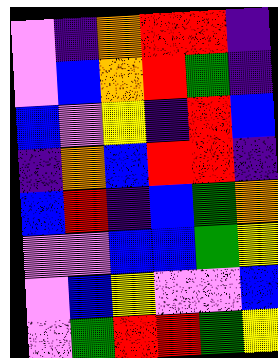[["violet", "indigo", "orange", "red", "red", "indigo"], ["violet", "blue", "orange", "red", "green", "indigo"], ["blue", "violet", "yellow", "indigo", "red", "blue"], ["indigo", "orange", "blue", "red", "red", "indigo"], ["blue", "red", "indigo", "blue", "green", "orange"], ["violet", "violet", "blue", "blue", "green", "yellow"], ["violet", "blue", "yellow", "violet", "violet", "blue"], ["violet", "green", "red", "red", "green", "yellow"]]